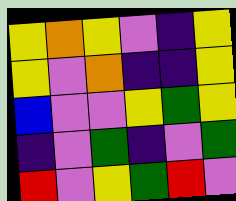[["yellow", "orange", "yellow", "violet", "indigo", "yellow"], ["yellow", "violet", "orange", "indigo", "indigo", "yellow"], ["blue", "violet", "violet", "yellow", "green", "yellow"], ["indigo", "violet", "green", "indigo", "violet", "green"], ["red", "violet", "yellow", "green", "red", "violet"]]